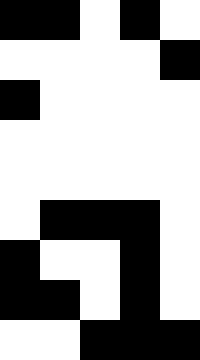[["black", "black", "white", "black", "white"], ["white", "white", "white", "white", "black"], ["black", "white", "white", "white", "white"], ["white", "white", "white", "white", "white"], ["white", "white", "white", "white", "white"], ["white", "black", "black", "black", "white"], ["black", "white", "white", "black", "white"], ["black", "black", "white", "black", "white"], ["white", "white", "black", "black", "black"]]